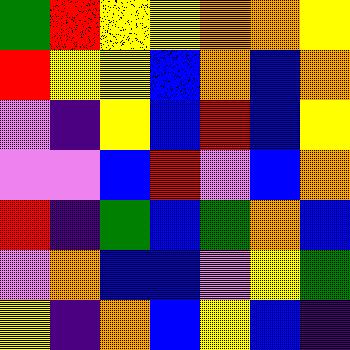[["green", "red", "yellow", "yellow", "orange", "orange", "yellow"], ["red", "yellow", "yellow", "blue", "orange", "blue", "orange"], ["violet", "indigo", "yellow", "blue", "red", "blue", "yellow"], ["violet", "violet", "blue", "red", "violet", "blue", "orange"], ["red", "indigo", "green", "blue", "green", "orange", "blue"], ["violet", "orange", "blue", "blue", "violet", "yellow", "green"], ["yellow", "indigo", "orange", "blue", "yellow", "blue", "indigo"]]